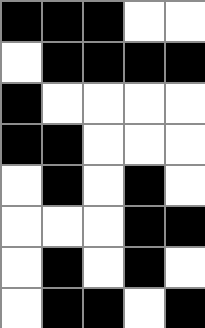[["black", "black", "black", "white", "white"], ["white", "black", "black", "black", "black"], ["black", "white", "white", "white", "white"], ["black", "black", "white", "white", "white"], ["white", "black", "white", "black", "white"], ["white", "white", "white", "black", "black"], ["white", "black", "white", "black", "white"], ["white", "black", "black", "white", "black"]]